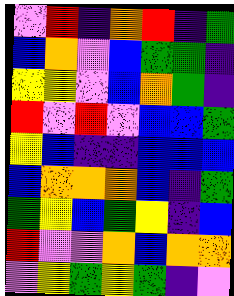[["violet", "red", "indigo", "orange", "red", "indigo", "green"], ["blue", "orange", "violet", "blue", "green", "green", "indigo"], ["yellow", "yellow", "violet", "blue", "orange", "green", "indigo"], ["red", "violet", "red", "violet", "blue", "blue", "green"], ["yellow", "blue", "indigo", "indigo", "blue", "blue", "blue"], ["blue", "orange", "orange", "orange", "blue", "indigo", "green"], ["green", "yellow", "blue", "green", "yellow", "indigo", "blue"], ["red", "violet", "violet", "orange", "blue", "orange", "orange"], ["violet", "yellow", "green", "yellow", "green", "indigo", "violet"]]